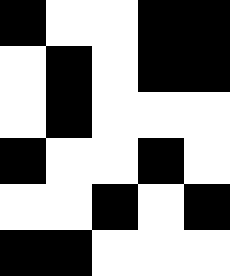[["black", "white", "white", "black", "black"], ["white", "black", "white", "black", "black"], ["white", "black", "white", "white", "white"], ["black", "white", "white", "black", "white"], ["white", "white", "black", "white", "black"], ["black", "black", "white", "white", "white"]]